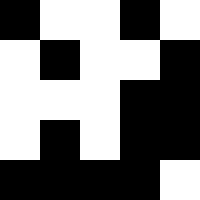[["black", "white", "white", "black", "white"], ["white", "black", "white", "white", "black"], ["white", "white", "white", "black", "black"], ["white", "black", "white", "black", "black"], ["black", "black", "black", "black", "white"]]